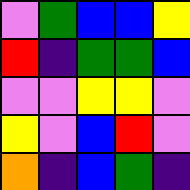[["violet", "green", "blue", "blue", "yellow"], ["red", "indigo", "green", "green", "blue"], ["violet", "violet", "yellow", "yellow", "violet"], ["yellow", "violet", "blue", "red", "violet"], ["orange", "indigo", "blue", "green", "indigo"]]